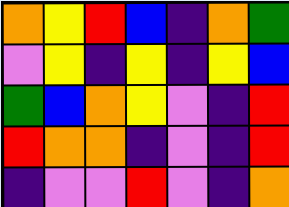[["orange", "yellow", "red", "blue", "indigo", "orange", "green"], ["violet", "yellow", "indigo", "yellow", "indigo", "yellow", "blue"], ["green", "blue", "orange", "yellow", "violet", "indigo", "red"], ["red", "orange", "orange", "indigo", "violet", "indigo", "red"], ["indigo", "violet", "violet", "red", "violet", "indigo", "orange"]]